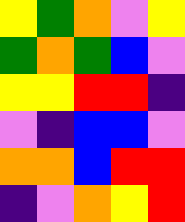[["yellow", "green", "orange", "violet", "yellow"], ["green", "orange", "green", "blue", "violet"], ["yellow", "yellow", "red", "red", "indigo"], ["violet", "indigo", "blue", "blue", "violet"], ["orange", "orange", "blue", "red", "red"], ["indigo", "violet", "orange", "yellow", "red"]]